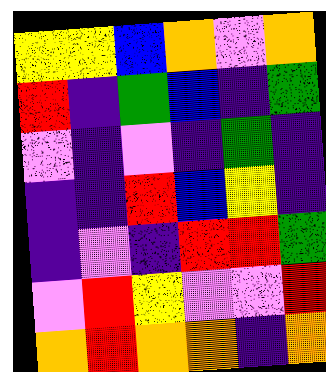[["yellow", "yellow", "blue", "orange", "violet", "orange"], ["red", "indigo", "green", "blue", "indigo", "green"], ["violet", "indigo", "violet", "indigo", "green", "indigo"], ["indigo", "indigo", "red", "blue", "yellow", "indigo"], ["indigo", "violet", "indigo", "red", "red", "green"], ["violet", "red", "yellow", "violet", "violet", "red"], ["orange", "red", "orange", "orange", "indigo", "orange"]]